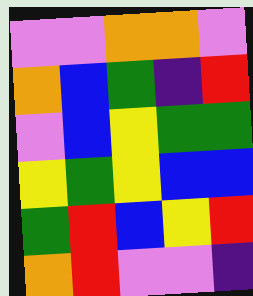[["violet", "violet", "orange", "orange", "violet"], ["orange", "blue", "green", "indigo", "red"], ["violet", "blue", "yellow", "green", "green"], ["yellow", "green", "yellow", "blue", "blue"], ["green", "red", "blue", "yellow", "red"], ["orange", "red", "violet", "violet", "indigo"]]